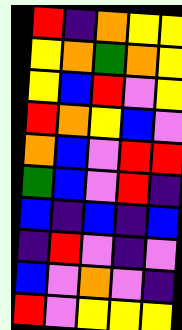[["red", "indigo", "orange", "yellow", "yellow"], ["yellow", "orange", "green", "orange", "yellow"], ["yellow", "blue", "red", "violet", "yellow"], ["red", "orange", "yellow", "blue", "violet"], ["orange", "blue", "violet", "red", "red"], ["green", "blue", "violet", "red", "indigo"], ["blue", "indigo", "blue", "indigo", "blue"], ["indigo", "red", "violet", "indigo", "violet"], ["blue", "violet", "orange", "violet", "indigo"], ["red", "violet", "yellow", "yellow", "yellow"]]